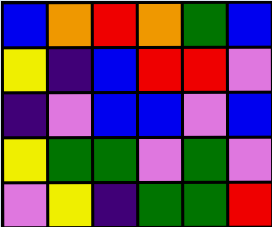[["blue", "orange", "red", "orange", "green", "blue"], ["yellow", "indigo", "blue", "red", "red", "violet"], ["indigo", "violet", "blue", "blue", "violet", "blue"], ["yellow", "green", "green", "violet", "green", "violet"], ["violet", "yellow", "indigo", "green", "green", "red"]]